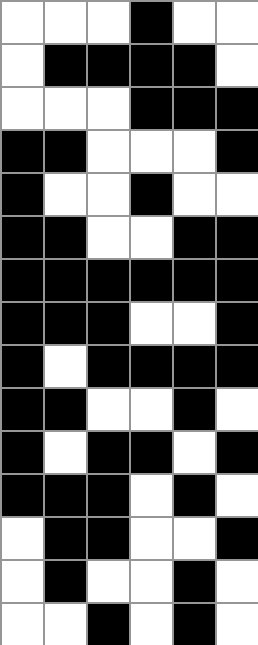[["white", "white", "white", "black", "white", "white"], ["white", "black", "black", "black", "black", "white"], ["white", "white", "white", "black", "black", "black"], ["black", "black", "white", "white", "white", "black"], ["black", "white", "white", "black", "white", "white"], ["black", "black", "white", "white", "black", "black"], ["black", "black", "black", "black", "black", "black"], ["black", "black", "black", "white", "white", "black"], ["black", "white", "black", "black", "black", "black"], ["black", "black", "white", "white", "black", "white"], ["black", "white", "black", "black", "white", "black"], ["black", "black", "black", "white", "black", "white"], ["white", "black", "black", "white", "white", "black"], ["white", "black", "white", "white", "black", "white"], ["white", "white", "black", "white", "black", "white"]]